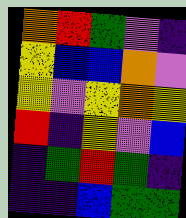[["orange", "red", "green", "violet", "indigo"], ["yellow", "blue", "blue", "orange", "violet"], ["yellow", "violet", "yellow", "orange", "yellow"], ["red", "indigo", "yellow", "violet", "blue"], ["indigo", "green", "red", "green", "indigo"], ["indigo", "indigo", "blue", "green", "green"]]